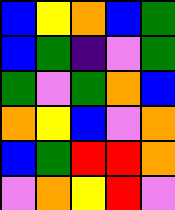[["blue", "yellow", "orange", "blue", "green"], ["blue", "green", "indigo", "violet", "green"], ["green", "violet", "green", "orange", "blue"], ["orange", "yellow", "blue", "violet", "orange"], ["blue", "green", "red", "red", "orange"], ["violet", "orange", "yellow", "red", "violet"]]